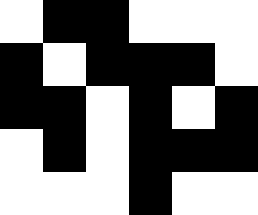[["white", "black", "black", "white", "white", "white"], ["black", "white", "black", "black", "black", "white"], ["black", "black", "white", "black", "white", "black"], ["white", "black", "white", "black", "black", "black"], ["white", "white", "white", "black", "white", "white"]]